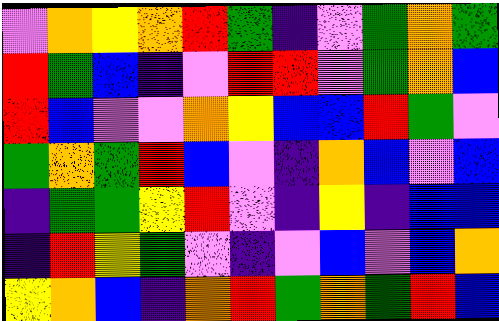[["violet", "orange", "yellow", "orange", "red", "green", "indigo", "violet", "green", "orange", "green"], ["red", "green", "blue", "indigo", "violet", "red", "red", "violet", "green", "orange", "blue"], ["red", "blue", "violet", "violet", "orange", "yellow", "blue", "blue", "red", "green", "violet"], ["green", "orange", "green", "red", "blue", "violet", "indigo", "orange", "blue", "violet", "blue"], ["indigo", "green", "green", "yellow", "red", "violet", "indigo", "yellow", "indigo", "blue", "blue"], ["indigo", "red", "yellow", "green", "violet", "indigo", "violet", "blue", "violet", "blue", "orange"], ["yellow", "orange", "blue", "indigo", "orange", "red", "green", "orange", "green", "red", "blue"]]